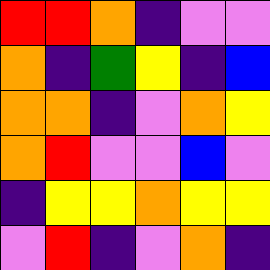[["red", "red", "orange", "indigo", "violet", "violet"], ["orange", "indigo", "green", "yellow", "indigo", "blue"], ["orange", "orange", "indigo", "violet", "orange", "yellow"], ["orange", "red", "violet", "violet", "blue", "violet"], ["indigo", "yellow", "yellow", "orange", "yellow", "yellow"], ["violet", "red", "indigo", "violet", "orange", "indigo"]]